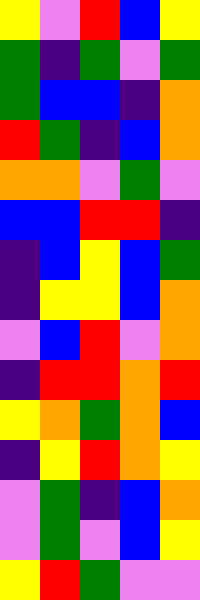[["yellow", "violet", "red", "blue", "yellow"], ["green", "indigo", "green", "violet", "green"], ["green", "blue", "blue", "indigo", "orange"], ["red", "green", "indigo", "blue", "orange"], ["orange", "orange", "violet", "green", "violet"], ["blue", "blue", "red", "red", "indigo"], ["indigo", "blue", "yellow", "blue", "green"], ["indigo", "yellow", "yellow", "blue", "orange"], ["violet", "blue", "red", "violet", "orange"], ["indigo", "red", "red", "orange", "red"], ["yellow", "orange", "green", "orange", "blue"], ["indigo", "yellow", "red", "orange", "yellow"], ["violet", "green", "indigo", "blue", "orange"], ["violet", "green", "violet", "blue", "yellow"], ["yellow", "red", "green", "violet", "violet"]]